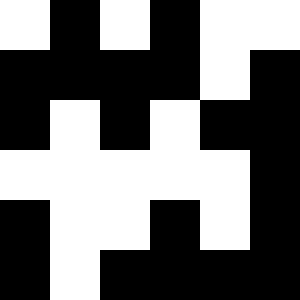[["white", "black", "white", "black", "white", "white"], ["black", "black", "black", "black", "white", "black"], ["black", "white", "black", "white", "black", "black"], ["white", "white", "white", "white", "white", "black"], ["black", "white", "white", "black", "white", "black"], ["black", "white", "black", "black", "black", "black"]]